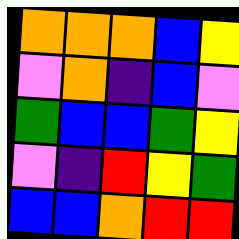[["orange", "orange", "orange", "blue", "yellow"], ["violet", "orange", "indigo", "blue", "violet"], ["green", "blue", "blue", "green", "yellow"], ["violet", "indigo", "red", "yellow", "green"], ["blue", "blue", "orange", "red", "red"]]